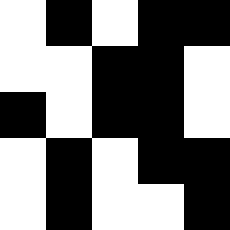[["white", "black", "white", "black", "black"], ["white", "white", "black", "black", "white"], ["black", "white", "black", "black", "white"], ["white", "black", "white", "black", "black"], ["white", "black", "white", "white", "black"]]